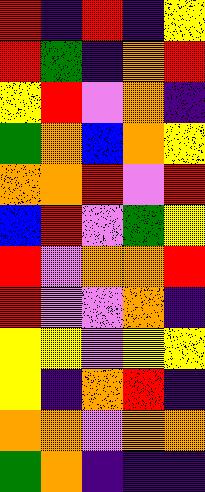[["red", "indigo", "red", "indigo", "yellow"], ["red", "green", "indigo", "orange", "red"], ["yellow", "red", "violet", "orange", "indigo"], ["green", "orange", "blue", "orange", "yellow"], ["orange", "orange", "red", "violet", "red"], ["blue", "red", "violet", "green", "yellow"], ["red", "violet", "orange", "orange", "red"], ["red", "violet", "violet", "orange", "indigo"], ["yellow", "yellow", "violet", "yellow", "yellow"], ["yellow", "indigo", "orange", "red", "indigo"], ["orange", "orange", "violet", "orange", "orange"], ["green", "orange", "indigo", "indigo", "indigo"]]